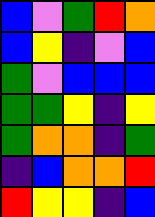[["blue", "violet", "green", "red", "orange"], ["blue", "yellow", "indigo", "violet", "blue"], ["green", "violet", "blue", "blue", "blue"], ["green", "green", "yellow", "indigo", "yellow"], ["green", "orange", "orange", "indigo", "green"], ["indigo", "blue", "orange", "orange", "red"], ["red", "yellow", "yellow", "indigo", "blue"]]